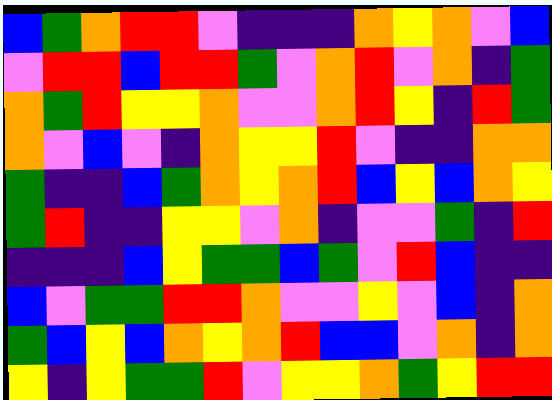[["blue", "green", "orange", "red", "red", "violet", "indigo", "indigo", "indigo", "orange", "yellow", "orange", "violet", "blue"], ["violet", "red", "red", "blue", "red", "red", "green", "violet", "orange", "red", "violet", "orange", "indigo", "green"], ["orange", "green", "red", "yellow", "yellow", "orange", "violet", "violet", "orange", "red", "yellow", "indigo", "red", "green"], ["orange", "violet", "blue", "violet", "indigo", "orange", "yellow", "yellow", "red", "violet", "indigo", "indigo", "orange", "orange"], ["green", "indigo", "indigo", "blue", "green", "orange", "yellow", "orange", "red", "blue", "yellow", "blue", "orange", "yellow"], ["green", "red", "indigo", "indigo", "yellow", "yellow", "violet", "orange", "indigo", "violet", "violet", "green", "indigo", "red"], ["indigo", "indigo", "indigo", "blue", "yellow", "green", "green", "blue", "green", "violet", "red", "blue", "indigo", "indigo"], ["blue", "violet", "green", "green", "red", "red", "orange", "violet", "violet", "yellow", "violet", "blue", "indigo", "orange"], ["green", "blue", "yellow", "blue", "orange", "yellow", "orange", "red", "blue", "blue", "violet", "orange", "indigo", "orange"], ["yellow", "indigo", "yellow", "green", "green", "red", "violet", "yellow", "yellow", "orange", "green", "yellow", "red", "red"]]